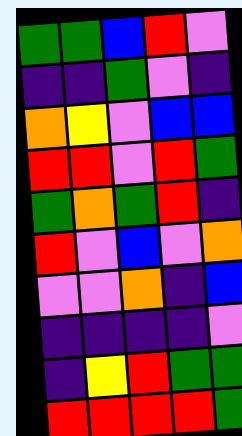[["green", "green", "blue", "red", "violet"], ["indigo", "indigo", "green", "violet", "indigo"], ["orange", "yellow", "violet", "blue", "blue"], ["red", "red", "violet", "red", "green"], ["green", "orange", "green", "red", "indigo"], ["red", "violet", "blue", "violet", "orange"], ["violet", "violet", "orange", "indigo", "blue"], ["indigo", "indigo", "indigo", "indigo", "violet"], ["indigo", "yellow", "red", "green", "green"], ["red", "red", "red", "red", "green"]]